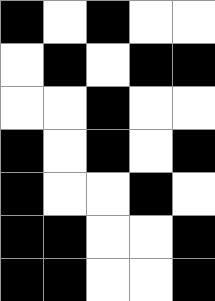[["black", "white", "black", "white", "white"], ["white", "black", "white", "black", "black"], ["white", "white", "black", "white", "white"], ["black", "white", "black", "white", "black"], ["black", "white", "white", "black", "white"], ["black", "black", "white", "white", "black"], ["black", "black", "white", "white", "black"]]